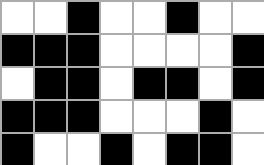[["white", "white", "black", "white", "white", "black", "white", "white"], ["black", "black", "black", "white", "white", "white", "white", "black"], ["white", "black", "black", "white", "black", "black", "white", "black"], ["black", "black", "black", "white", "white", "white", "black", "white"], ["black", "white", "white", "black", "white", "black", "black", "white"]]